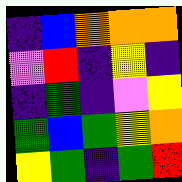[["indigo", "blue", "orange", "orange", "orange"], ["violet", "red", "indigo", "yellow", "indigo"], ["indigo", "green", "indigo", "violet", "yellow"], ["green", "blue", "green", "yellow", "orange"], ["yellow", "green", "indigo", "green", "red"]]